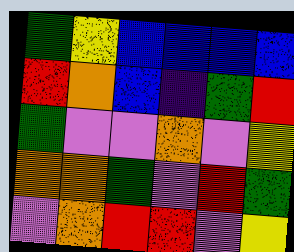[["green", "yellow", "blue", "blue", "blue", "blue"], ["red", "orange", "blue", "indigo", "green", "red"], ["green", "violet", "violet", "orange", "violet", "yellow"], ["orange", "orange", "green", "violet", "red", "green"], ["violet", "orange", "red", "red", "violet", "yellow"]]